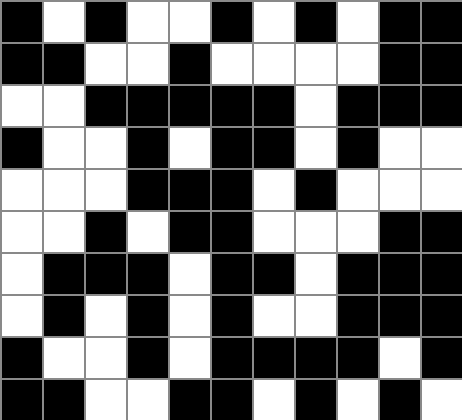[["black", "white", "black", "white", "white", "black", "white", "black", "white", "black", "black"], ["black", "black", "white", "white", "black", "white", "white", "white", "white", "black", "black"], ["white", "white", "black", "black", "black", "black", "black", "white", "black", "black", "black"], ["black", "white", "white", "black", "white", "black", "black", "white", "black", "white", "white"], ["white", "white", "white", "black", "black", "black", "white", "black", "white", "white", "white"], ["white", "white", "black", "white", "black", "black", "white", "white", "white", "black", "black"], ["white", "black", "black", "black", "white", "black", "black", "white", "black", "black", "black"], ["white", "black", "white", "black", "white", "black", "white", "white", "black", "black", "black"], ["black", "white", "white", "black", "white", "black", "black", "black", "black", "white", "black"], ["black", "black", "white", "white", "black", "black", "white", "black", "white", "black", "white"]]